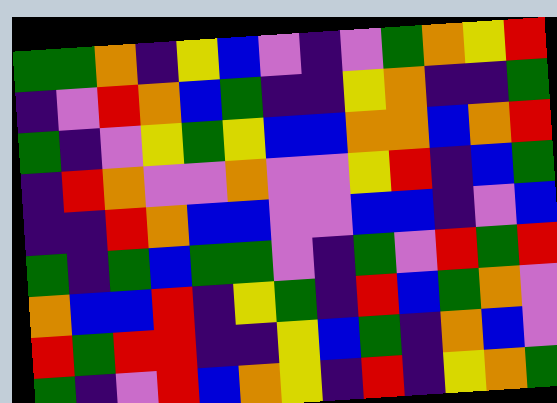[["green", "green", "orange", "indigo", "yellow", "blue", "violet", "indigo", "violet", "green", "orange", "yellow", "red"], ["indigo", "violet", "red", "orange", "blue", "green", "indigo", "indigo", "yellow", "orange", "indigo", "indigo", "green"], ["green", "indigo", "violet", "yellow", "green", "yellow", "blue", "blue", "orange", "orange", "blue", "orange", "red"], ["indigo", "red", "orange", "violet", "violet", "orange", "violet", "violet", "yellow", "red", "indigo", "blue", "green"], ["indigo", "indigo", "red", "orange", "blue", "blue", "violet", "violet", "blue", "blue", "indigo", "violet", "blue"], ["green", "indigo", "green", "blue", "green", "green", "violet", "indigo", "green", "violet", "red", "green", "red"], ["orange", "blue", "blue", "red", "indigo", "yellow", "green", "indigo", "red", "blue", "green", "orange", "violet"], ["red", "green", "red", "red", "indigo", "indigo", "yellow", "blue", "green", "indigo", "orange", "blue", "violet"], ["green", "indigo", "violet", "red", "blue", "orange", "yellow", "indigo", "red", "indigo", "yellow", "orange", "green"]]